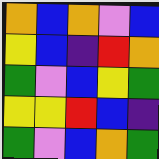[["orange", "blue", "orange", "violet", "blue"], ["yellow", "blue", "indigo", "red", "orange"], ["green", "violet", "blue", "yellow", "green"], ["yellow", "yellow", "red", "blue", "indigo"], ["green", "violet", "blue", "orange", "green"]]